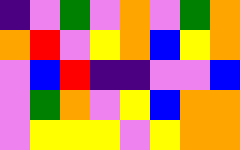[["indigo", "violet", "green", "violet", "orange", "violet", "green", "orange"], ["orange", "red", "violet", "yellow", "orange", "blue", "yellow", "orange"], ["violet", "blue", "red", "indigo", "indigo", "violet", "violet", "blue"], ["violet", "green", "orange", "violet", "yellow", "blue", "orange", "orange"], ["violet", "yellow", "yellow", "yellow", "violet", "yellow", "orange", "orange"]]